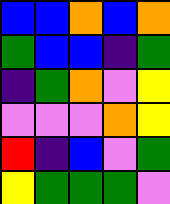[["blue", "blue", "orange", "blue", "orange"], ["green", "blue", "blue", "indigo", "green"], ["indigo", "green", "orange", "violet", "yellow"], ["violet", "violet", "violet", "orange", "yellow"], ["red", "indigo", "blue", "violet", "green"], ["yellow", "green", "green", "green", "violet"]]